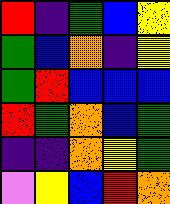[["red", "indigo", "green", "blue", "yellow"], ["green", "blue", "orange", "indigo", "yellow"], ["green", "red", "blue", "blue", "blue"], ["red", "green", "orange", "blue", "green"], ["indigo", "indigo", "orange", "yellow", "green"], ["violet", "yellow", "blue", "red", "orange"]]